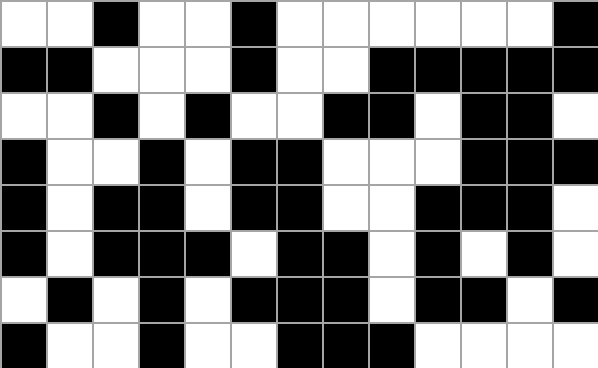[["white", "white", "black", "white", "white", "black", "white", "white", "white", "white", "white", "white", "black"], ["black", "black", "white", "white", "white", "black", "white", "white", "black", "black", "black", "black", "black"], ["white", "white", "black", "white", "black", "white", "white", "black", "black", "white", "black", "black", "white"], ["black", "white", "white", "black", "white", "black", "black", "white", "white", "white", "black", "black", "black"], ["black", "white", "black", "black", "white", "black", "black", "white", "white", "black", "black", "black", "white"], ["black", "white", "black", "black", "black", "white", "black", "black", "white", "black", "white", "black", "white"], ["white", "black", "white", "black", "white", "black", "black", "black", "white", "black", "black", "white", "black"], ["black", "white", "white", "black", "white", "white", "black", "black", "black", "white", "white", "white", "white"]]